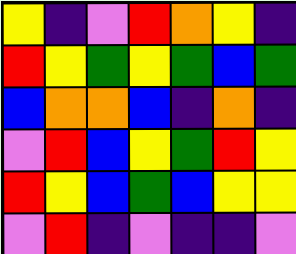[["yellow", "indigo", "violet", "red", "orange", "yellow", "indigo"], ["red", "yellow", "green", "yellow", "green", "blue", "green"], ["blue", "orange", "orange", "blue", "indigo", "orange", "indigo"], ["violet", "red", "blue", "yellow", "green", "red", "yellow"], ["red", "yellow", "blue", "green", "blue", "yellow", "yellow"], ["violet", "red", "indigo", "violet", "indigo", "indigo", "violet"]]